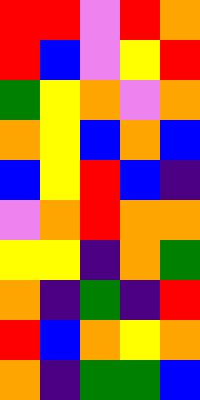[["red", "red", "violet", "red", "orange"], ["red", "blue", "violet", "yellow", "red"], ["green", "yellow", "orange", "violet", "orange"], ["orange", "yellow", "blue", "orange", "blue"], ["blue", "yellow", "red", "blue", "indigo"], ["violet", "orange", "red", "orange", "orange"], ["yellow", "yellow", "indigo", "orange", "green"], ["orange", "indigo", "green", "indigo", "red"], ["red", "blue", "orange", "yellow", "orange"], ["orange", "indigo", "green", "green", "blue"]]